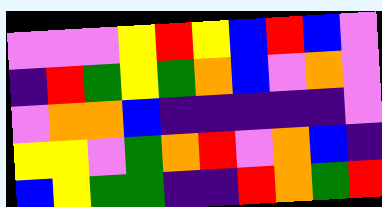[["violet", "violet", "violet", "yellow", "red", "yellow", "blue", "red", "blue", "violet"], ["indigo", "red", "green", "yellow", "green", "orange", "blue", "violet", "orange", "violet"], ["violet", "orange", "orange", "blue", "indigo", "indigo", "indigo", "indigo", "indigo", "violet"], ["yellow", "yellow", "violet", "green", "orange", "red", "violet", "orange", "blue", "indigo"], ["blue", "yellow", "green", "green", "indigo", "indigo", "red", "orange", "green", "red"]]